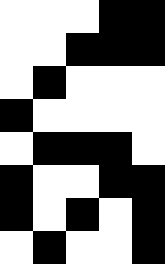[["white", "white", "white", "black", "black"], ["white", "white", "black", "black", "black"], ["white", "black", "white", "white", "white"], ["black", "white", "white", "white", "white"], ["white", "black", "black", "black", "white"], ["black", "white", "white", "black", "black"], ["black", "white", "black", "white", "black"], ["white", "black", "white", "white", "black"]]